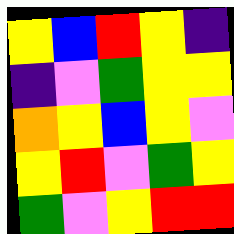[["yellow", "blue", "red", "yellow", "indigo"], ["indigo", "violet", "green", "yellow", "yellow"], ["orange", "yellow", "blue", "yellow", "violet"], ["yellow", "red", "violet", "green", "yellow"], ["green", "violet", "yellow", "red", "red"]]